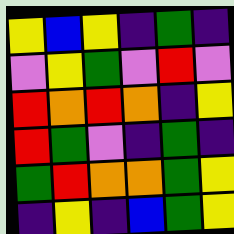[["yellow", "blue", "yellow", "indigo", "green", "indigo"], ["violet", "yellow", "green", "violet", "red", "violet"], ["red", "orange", "red", "orange", "indigo", "yellow"], ["red", "green", "violet", "indigo", "green", "indigo"], ["green", "red", "orange", "orange", "green", "yellow"], ["indigo", "yellow", "indigo", "blue", "green", "yellow"]]